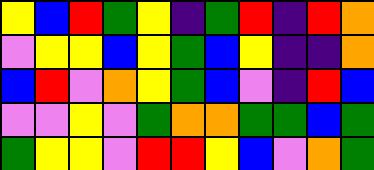[["yellow", "blue", "red", "green", "yellow", "indigo", "green", "red", "indigo", "red", "orange"], ["violet", "yellow", "yellow", "blue", "yellow", "green", "blue", "yellow", "indigo", "indigo", "orange"], ["blue", "red", "violet", "orange", "yellow", "green", "blue", "violet", "indigo", "red", "blue"], ["violet", "violet", "yellow", "violet", "green", "orange", "orange", "green", "green", "blue", "green"], ["green", "yellow", "yellow", "violet", "red", "red", "yellow", "blue", "violet", "orange", "green"]]